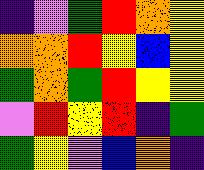[["indigo", "violet", "green", "red", "orange", "yellow"], ["orange", "orange", "red", "yellow", "blue", "yellow"], ["green", "orange", "green", "red", "yellow", "yellow"], ["violet", "red", "yellow", "red", "indigo", "green"], ["green", "yellow", "violet", "blue", "orange", "indigo"]]